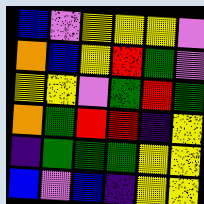[["blue", "violet", "yellow", "yellow", "yellow", "violet"], ["orange", "blue", "yellow", "red", "green", "violet"], ["yellow", "yellow", "violet", "green", "red", "green"], ["orange", "green", "red", "red", "indigo", "yellow"], ["indigo", "green", "green", "green", "yellow", "yellow"], ["blue", "violet", "blue", "indigo", "yellow", "yellow"]]